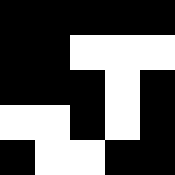[["black", "black", "black", "black", "black"], ["black", "black", "white", "white", "white"], ["black", "black", "black", "white", "black"], ["white", "white", "black", "white", "black"], ["black", "white", "white", "black", "black"]]